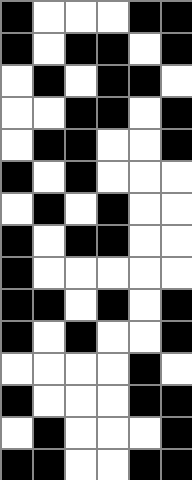[["black", "white", "white", "white", "black", "black"], ["black", "white", "black", "black", "white", "black"], ["white", "black", "white", "black", "black", "white"], ["white", "white", "black", "black", "white", "black"], ["white", "black", "black", "white", "white", "black"], ["black", "white", "black", "white", "white", "white"], ["white", "black", "white", "black", "white", "white"], ["black", "white", "black", "black", "white", "white"], ["black", "white", "white", "white", "white", "white"], ["black", "black", "white", "black", "white", "black"], ["black", "white", "black", "white", "white", "black"], ["white", "white", "white", "white", "black", "white"], ["black", "white", "white", "white", "black", "black"], ["white", "black", "white", "white", "white", "black"], ["black", "black", "white", "white", "black", "black"]]